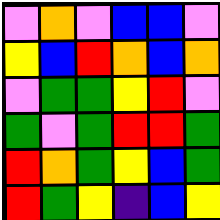[["violet", "orange", "violet", "blue", "blue", "violet"], ["yellow", "blue", "red", "orange", "blue", "orange"], ["violet", "green", "green", "yellow", "red", "violet"], ["green", "violet", "green", "red", "red", "green"], ["red", "orange", "green", "yellow", "blue", "green"], ["red", "green", "yellow", "indigo", "blue", "yellow"]]